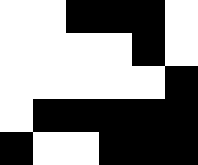[["white", "white", "black", "black", "black", "white"], ["white", "white", "white", "white", "black", "white"], ["white", "white", "white", "white", "white", "black"], ["white", "black", "black", "black", "black", "black"], ["black", "white", "white", "black", "black", "black"]]